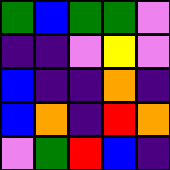[["green", "blue", "green", "green", "violet"], ["indigo", "indigo", "violet", "yellow", "violet"], ["blue", "indigo", "indigo", "orange", "indigo"], ["blue", "orange", "indigo", "red", "orange"], ["violet", "green", "red", "blue", "indigo"]]